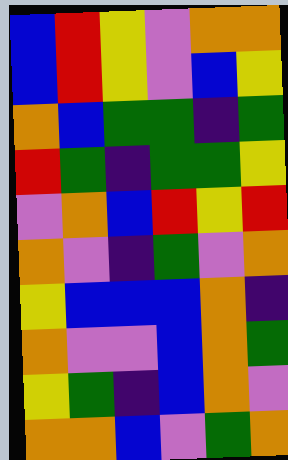[["blue", "red", "yellow", "violet", "orange", "orange"], ["blue", "red", "yellow", "violet", "blue", "yellow"], ["orange", "blue", "green", "green", "indigo", "green"], ["red", "green", "indigo", "green", "green", "yellow"], ["violet", "orange", "blue", "red", "yellow", "red"], ["orange", "violet", "indigo", "green", "violet", "orange"], ["yellow", "blue", "blue", "blue", "orange", "indigo"], ["orange", "violet", "violet", "blue", "orange", "green"], ["yellow", "green", "indigo", "blue", "orange", "violet"], ["orange", "orange", "blue", "violet", "green", "orange"]]